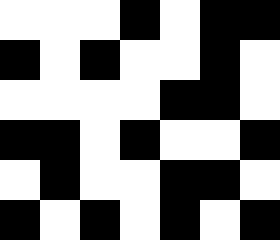[["white", "white", "white", "black", "white", "black", "black"], ["black", "white", "black", "white", "white", "black", "white"], ["white", "white", "white", "white", "black", "black", "white"], ["black", "black", "white", "black", "white", "white", "black"], ["white", "black", "white", "white", "black", "black", "white"], ["black", "white", "black", "white", "black", "white", "black"]]